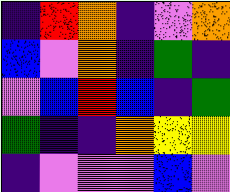[["indigo", "red", "orange", "indigo", "violet", "orange"], ["blue", "violet", "orange", "indigo", "green", "indigo"], ["violet", "blue", "red", "blue", "indigo", "green"], ["green", "indigo", "indigo", "orange", "yellow", "yellow"], ["indigo", "violet", "violet", "violet", "blue", "violet"]]